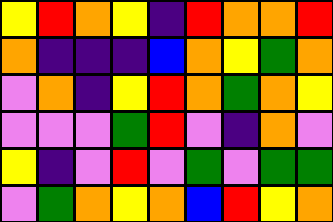[["yellow", "red", "orange", "yellow", "indigo", "red", "orange", "orange", "red"], ["orange", "indigo", "indigo", "indigo", "blue", "orange", "yellow", "green", "orange"], ["violet", "orange", "indigo", "yellow", "red", "orange", "green", "orange", "yellow"], ["violet", "violet", "violet", "green", "red", "violet", "indigo", "orange", "violet"], ["yellow", "indigo", "violet", "red", "violet", "green", "violet", "green", "green"], ["violet", "green", "orange", "yellow", "orange", "blue", "red", "yellow", "orange"]]